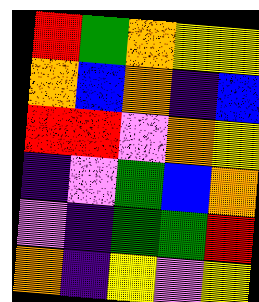[["red", "green", "orange", "yellow", "yellow"], ["orange", "blue", "orange", "indigo", "blue"], ["red", "red", "violet", "orange", "yellow"], ["indigo", "violet", "green", "blue", "orange"], ["violet", "indigo", "green", "green", "red"], ["orange", "indigo", "yellow", "violet", "yellow"]]